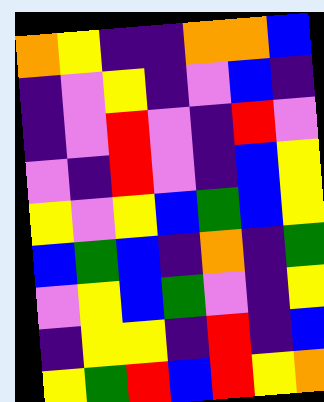[["orange", "yellow", "indigo", "indigo", "orange", "orange", "blue"], ["indigo", "violet", "yellow", "indigo", "violet", "blue", "indigo"], ["indigo", "violet", "red", "violet", "indigo", "red", "violet"], ["violet", "indigo", "red", "violet", "indigo", "blue", "yellow"], ["yellow", "violet", "yellow", "blue", "green", "blue", "yellow"], ["blue", "green", "blue", "indigo", "orange", "indigo", "green"], ["violet", "yellow", "blue", "green", "violet", "indigo", "yellow"], ["indigo", "yellow", "yellow", "indigo", "red", "indigo", "blue"], ["yellow", "green", "red", "blue", "red", "yellow", "orange"]]